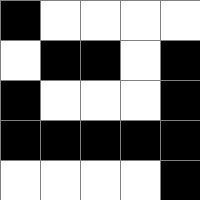[["black", "white", "white", "white", "white"], ["white", "black", "black", "white", "black"], ["black", "white", "white", "white", "black"], ["black", "black", "black", "black", "black"], ["white", "white", "white", "white", "black"]]